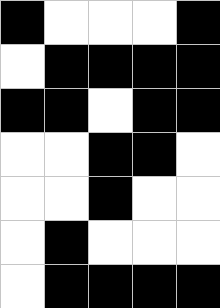[["black", "white", "white", "white", "black"], ["white", "black", "black", "black", "black"], ["black", "black", "white", "black", "black"], ["white", "white", "black", "black", "white"], ["white", "white", "black", "white", "white"], ["white", "black", "white", "white", "white"], ["white", "black", "black", "black", "black"]]